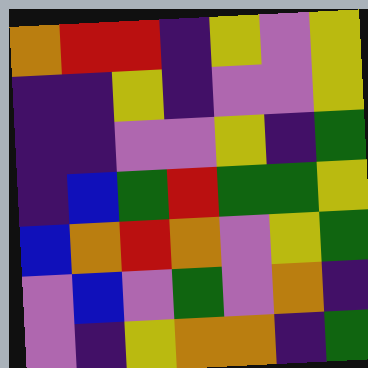[["orange", "red", "red", "indigo", "yellow", "violet", "yellow"], ["indigo", "indigo", "yellow", "indigo", "violet", "violet", "yellow"], ["indigo", "indigo", "violet", "violet", "yellow", "indigo", "green"], ["indigo", "blue", "green", "red", "green", "green", "yellow"], ["blue", "orange", "red", "orange", "violet", "yellow", "green"], ["violet", "blue", "violet", "green", "violet", "orange", "indigo"], ["violet", "indigo", "yellow", "orange", "orange", "indigo", "green"]]